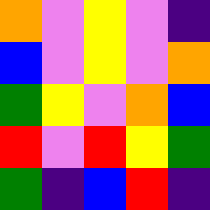[["orange", "violet", "yellow", "violet", "indigo"], ["blue", "violet", "yellow", "violet", "orange"], ["green", "yellow", "violet", "orange", "blue"], ["red", "violet", "red", "yellow", "green"], ["green", "indigo", "blue", "red", "indigo"]]